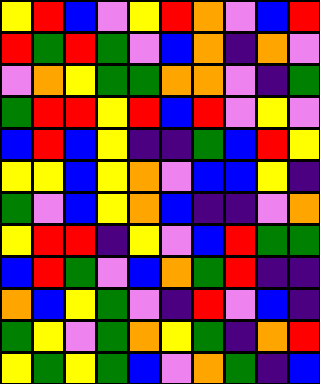[["yellow", "red", "blue", "violet", "yellow", "red", "orange", "violet", "blue", "red"], ["red", "green", "red", "green", "violet", "blue", "orange", "indigo", "orange", "violet"], ["violet", "orange", "yellow", "green", "green", "orange", "orange", "violet", "indigo", "green"], ["green", "red", "red", "yellow", "red", "blue", "red", "violet", "yellow", "violet"], ["blue", "red", "blue", "yellow", "indigo", "indigo", "green", "blue", "red", "yellow"], ["yellow", "yellow", "blue", "yellow", "orange", "violet", "blue", "blue", "yellow", "indigo"], ["green", "violet", "blue", "yellow", "orange", "blue", "indigo", "indigo", "violet", "orange"], ["yellow", "red", "red", "indigo", "yellow", "violet", "blue", "red", "green", "green"], ["blue", "red", "green", "violet", "blue", "orange", "green", "red", "indigo", "indigo"], ["orange", "blue", "yellow", "green", "violet", "indigo", "red", "violet", "blue", "indigo"], ["green", "yellow", "violet", "green", "orange", "yellow", "green", "indigo", "orange", "red"], ["yellow", "green", "yellow", "green", "blue", "violet", "orange", "green", "indigo", "blue"]]